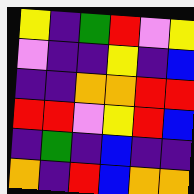[["yellow", "indigo", "green", "red", "violet", "yellow"], ["violet", "indigo", "indigo", "yellow", "indigo", "blue"], ["indigo", "indigo", "orange", "orange", "red", "red"], ["red", "red", "violet", "yellow", "red", "blue"], ["indigo", "green", "indigo", "blue", "indigo", "indigo"], ["orange", "indigo", "red", "blue", "orange", "orange"]]